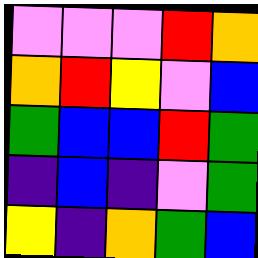[["violet", "violet", "violet", "red", "orange"], ["orange", "red", "yellow", "violet", "blue"], ["green", "blue", "blue", "red", "green"], ["indigo", "blue", "indigo", "violet", "green"], ["yellow", "indigo", "orange", "green", "blue"]]